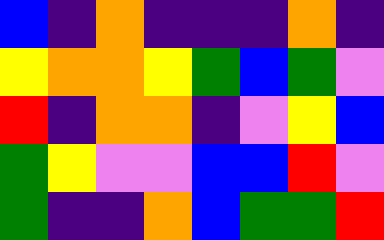[["blue", "indigo", "orange", "indigo", "indigo", "indigo", "orange", "indigo"], ["yellow", "orange", "orange", "yellow", "green", "blue", "green", "violet"], ["red", "indigo", "orange", "orange", "indigo", "violet", "yellow", "blue"], ["green", "yellow", "violet", "violet", "blue", "blue", "red", "violet"], ["green", "indigo", "indigo", "orange", "blue", "green", "green", "red"]]